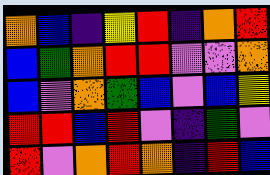[["orange", "blue", "indigo", "yellow", "red", "indigo", "orange", "red"], ["blue", "green", "orange", "red", "red", "violet", "violet", "orange"], ["blue", "violet", "orange", "green", "blue", "violet", "blue", "yellow"], ["red", "red", "blue", "red", "violet", "indigo", "green", "violet"], ["red", "violet", "orange", "red", "orange", "indigo", "red", "blue"]]